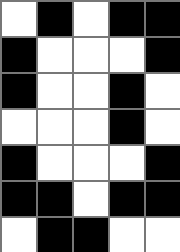[["white", "black", "white", "black", "black"], ["black", "white", "white", "white", "black"], ["black", "white", "white", "black", "white"], ["white", "white", "white", "black", "white"], ["black", "white", "white", "white", "black"], ["black", "black", "white", "black", "black"], ["white", "black", "black", "white", "white"]]